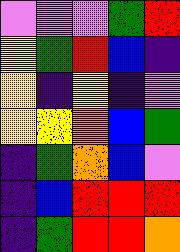[["violet", "violet", "violet", "green", "red"], ["yellow", "green", "red", "blue", "indigo"], ["yellow", "indigo", "yellow", "indigo", "violet"], ["yellow", "yellow", "orange", "blue", "green"], ["indigo", "green", "orange", "blue", "violet"], ["indigo", "blue", "red", "red", "red"], ["indigo", "green", "red", "red", "orange"]]